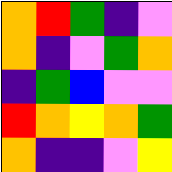[["orange", "red", "green", "indigo", "violet"], ["orange", "indigo", "violet", "green", "orange"], ["indigo", "green", "blue", "violet", "violet"], ["red", "orange", "yellow", "orange", "green"], ["orange", "indigo", "indigo", "violet", "yellow"]]